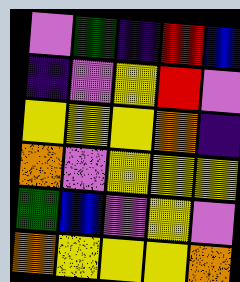[["violet", "green", "indigo", "red", "blue"], ["indigo", "violet", "yellow", "red", "violet"], ["yellow", "yellow", "yellow", "orange", "indigo"], ["orange", "violet", "yellow", "yellow", "yellow"], ["green", "blue", "violet", "yellow", "violet"], ["orange", "yellow", "yellow", "yellow", "orange"]]